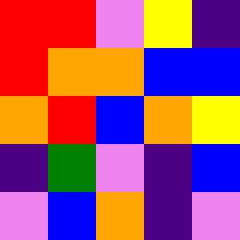[["red", "red", "violet", "yellow", "indigo"], ["red", "orange", "orange", "blue", "blue"], ["orange", "red", "blue", "orange", "yellow"], ["indigo", "green", "violet", "indigo", "blue"], ["violet", "blue", "orange", "indigo", "violet"]]